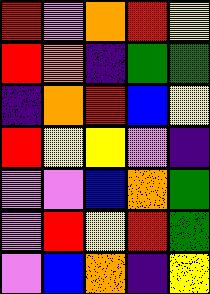[["red", "violet", "orange", "red", "yellow"], ["red", "orange", "indigo", "green", "green"], ["indigo", "orange", "red", "blue", "yellow"], ["red", "yellow", "yellow", "violet", "indigo"], ["violet", "violet", "blue", "orange", "green"], ["violet", "red", "yellow", "red", "green"], ["violet", "blue", "orange", "indigo", "yellow"]]